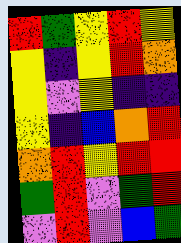[["red", "green", "yellow", "red", "yellow"], ["yellow", "indigo", "yellow", "red", "orange"], ["yellow", "violet", "yellow", "indigo", "indigo"], ["yellow", "indigo", "blue", "orange", "red"], ["orange", "red", "yellow", "red", "red"], ["green", "red", "violet", "green", "red"], ["violet", "red", "violet", "blue", "green"]]